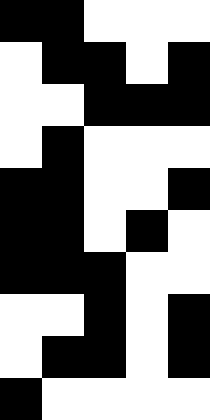[["black", "black", "white", "white", "white"], ["white", "black", "black", "white", "black"], ["white", "white", "black", "black", "black"], ["white", "black", "white", "white", "white"], ["black", "black", "white", "white", "black"], ["black", "black", "white", "black", "white"], ["black", "black", "black", "white", "white"], ["white", "white", "black", "white", "black"], ["white", "black", "black", "white", "black"], ["black", "white", "white", "white", "white"]]